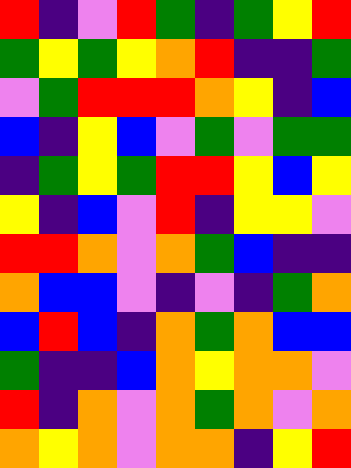[["red", "indigo", "violet", "red", "green", "indigo", "green", "yellow", "red"], ["green", "yellow", "green", "yellow", "orange", "red", "indigo", "indigo", "green"], ["violet", "green", "red", "red", "red", "orange", "yellow", "indigo", "blue"], ["blue", "indigo", "yellow", "blue", "violet", "green", "violet", "green", "green"], ["indigo", "green", "yellow", "green", "red", "red", "yellow", "blue", "yellow"], ["yellow", "indigo", "blue", "violet", "red", "indigo", "yellow", "yellow", "violet"], ["red", "red", "orange", "violet", "orange", "green", "blue", "indigo", "indigo"], ["orange", "blue", "blue", "violet", "indigo", "violet", "indigo", "green", "orange"], ["blue", "red", "blue", "indigo", "orange", "green", "orange", "blue", "blue"], ["green", "indigo", "indigo", "blue", "orange", "yellow", "orange", "orange", "violet"], ["red", "indigo", "orange", "violet", "orange", "green", "orange", "violet", "orange"], ["orange", "yellow", "orange", "violet", "orange", "orange", "indigo", "yellow", "red"]]